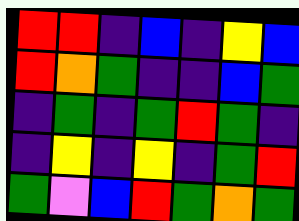[["red", "red", "indigo", "blue", "indigo", "yellow", "blue"], ["red", "orange", "green", "indigo", "indigo", "blue", "green"], ["indigo", "green", "indigo", "green", "red", "green", "indigo"], ["indigo", "yellow", "indigo", "yellow", "indigo", "green", "red"], ["green", "violet", "blue", "red", "green", "orange", "green"]]